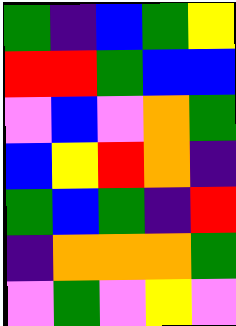[["green", "indigo", "blue", "green", "yellow"], ["red", "red", "green", "blue", "blue"], ["violet", "blue", "violet", "orange", "green"], ["blue", "yellow", "red", "orange", "indigo"], ["green", "blue", "green", "indigo", "red"], ["indigo", "orange", "orange", "orange", "green"], ["violet", "green", "violet", "yellow", "violet"]]